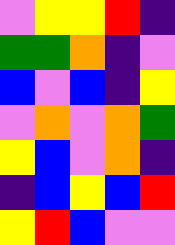[["violet", "yellow", "yellow", "red", "indigo"], ["green", "green", "orange", "indigo", "violet"], ["blue", "violet", "blue", "indigo", "yellow"], ["violet", "orange", "violet", "orange", "green"], ["yellow", "blue", "violet", "orange", "indigo"], ["indigo", "blue", "yellow", "blue", "red"], ["yellow", "red", "blue", "violet", "violet"]]